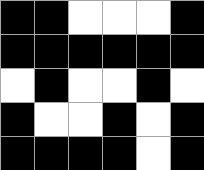[["black", "black", "white", "white", "white", "black"], ["black", "black", "black", "black", "black", "black"], ["white", "black", "white", "white", "black", "white"], ["black", "white", "white", "black", "white", "black"], ["black", "black", "black", "black", "white", "black"]]